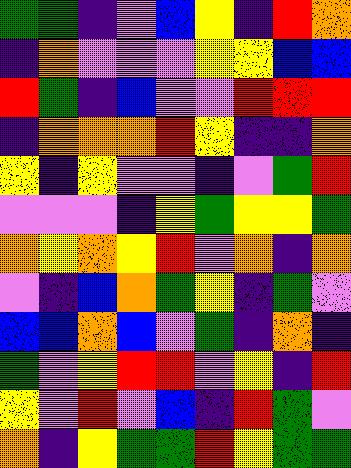[["green", "green", "indigo", "violet", "blue", "yellow", "indigo", "red", "orange"], ["indigo", "orange", "violet", "violet", "violet", "yellow", "yellow", "blue", "blue"], ["red", "green", "indigo", "blue", "violet", "violet", "red", "red", "red"], ["indigo", "orange", "orange", "orange", "red", "yellow", "indigo", "indigo", "orange"], ["yellow", "indigo", "yellow", "violet", "violet", "indigo", "violet", "green", "red"], ["violet", "violet", "violet", "indigo", "yellow", "green", "yellow", "yellow", "green"], ["orange", "yellow", "orange", "yellow", "red", "violet", "orange", "indigo", "orange"], ["violet", "indigo", "blue", "orange", "green", "yellow", "indigo", "green", "violet"], ["blue", "blue", "orange", "blue", "violet", "green", "indigo", "orange", "indigo"], ["green", "violet", "yellow", "red", "red", "violet", "yellow", "indigo", "red"], ["yellow", "violet", "red", "violet", "blue", "indigo", "red", "green", "violet"], ["orange", "indigo", "yellow", "green", "green", "red", "yellow", "green", "green"]]